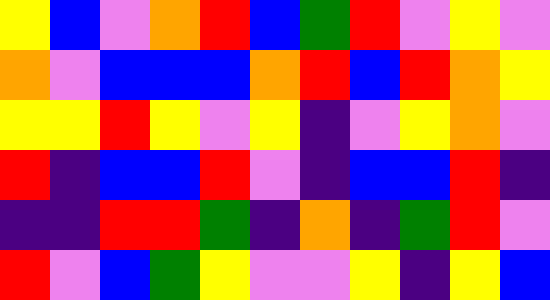[["yellow", "blue", "violet", "orange", "red", "blue", "green", "red", "violet", "yellow", "violet"], ["orange", "violet", "blue", "blue", "blue", "orange", "red", "blue", "red", "orange", "yellow"], ["yellow", "yellow", "red", "yellow", "violet", "yellow", "indigo", "violet", "yellow", "orange", "violet"], ["red", "indigo", "blue", "blue", "red", "violet", "indigo", "blue", "blue", "red", "indigo"], ["indigo", "indigo", "red", "red", "green", "indigo", "orange", "indigo", "green", "red", "violet"], ["red", "violet", "blue", "green", "yellow", "violet", "violet", "yellow", "indigo", "yellow", "blue"]]